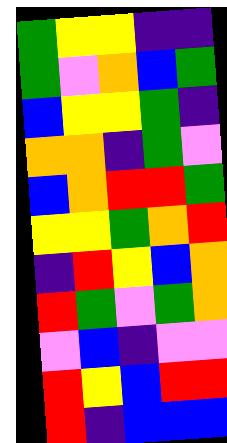[["green", "yellow", "yellow", "indigo", "indigo"], ["green", "violet", "orange", "blue", "green"], ["blue", "yellow", "yellow", "green", "indigo"], ["orange", "orange", "indigo", "green", "violet"], ["blue", "orange", "red", "red", "green"], ["yellow", "yellow", "green", "orange", "red"], ["indigo", "red", "yellow", "blue", "orange"], ["red", "green", "violet", "green", "orange"], ["violet", "blue", "indigo", "violet", "violet"], ["red", "yellow", "blue", "red", "red"], ["red", "indigo", "blue", "blue", "blue"]]